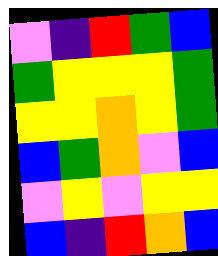[["violet", "indigo", "red", "green", "blue"], ["green", "yellow", "yellow", "yellow", "green"], ["yellow", "yellow", "orange", "yellow", "green"], ["blue", "green", "orange", "violet", "blue"], ["violet", "yellow", "violet", "yellow", "yellow"], ["blue", "indigo", "red", "orange", "blue"]]